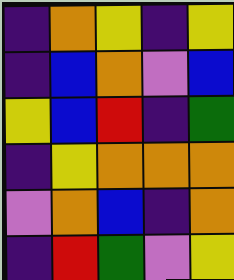[["indigo", "orange", "yellow", "indigo", "yellow"], ["indigo", "blue", "orange", "violet", "blue"], ["yellow", "blue", "red", "indigo", "green"], ["indigo", "yellow", "orange", "orange", "orange"], ["violet", "orange", "blue", "indigo", "orange"], ["indigo", "red", "green", "violet", "yellow"]]